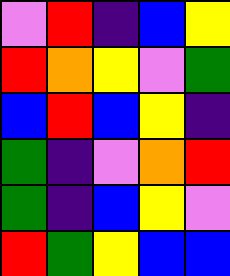[["violet", "red", "indigo", "blue", "yellow"], ["red", "orange", "yellow", "violet", "green"], ["blue", "red", "blue", "yellow", "indigo"], ["green", "indigo", "violet", "orange", "red"], ["green", "indigo", "blue", "yellow", "violet"], ["red", "green", "yellow", "blue", "blue"]]